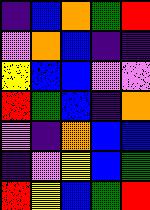[["indigo", "blue", "orange", "green", "red"], ["violet", "orange", "blue", "indigo", "indigo"], ["yellow", "blue", "blue", "violet", "violet"], ["red", "green", "blue", "indigo", "orange"], ["violet", "indigo", "orange", "blue", "blue"], ["indigo", "violet", "yellow", "blue", "green"], ["red", "yellow", "blue", "green", "red"]]